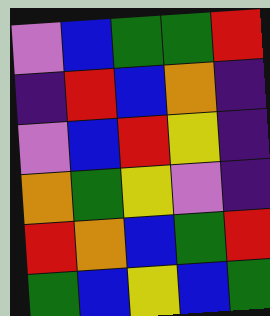[["violet", "blue", "green", "green", "red"], ["indigo", "red", "blue", "orange", "indigo"], ["violet", "blue", "red", "yellow", "indigo"], ["orange", "green", "yellow", "violet", "indigo"], ["red", "orange", "blue", "green", "red"], ["green", "blue", "yellow", "blue", "green"]]